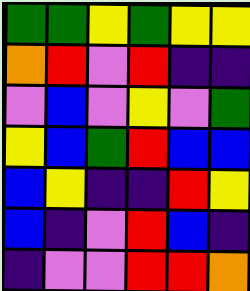[["green", "green", "yellow", "green", "yellow", "yellow"], ["orange", "red", "violet", "red", "indigo", "indigo"], ["violet", "blue", "violet", "yellow", "violet", "green"], ["yellow", "blue", "green", "red", "blue", "blue"], ["blue", "yellow", "indigo", "indigo", "red", "yellow"], ["blue", "indigo", "violet", "red", "blue", "indigo"], ["indigo", "violet", "violet", "red", "red", "orange"]]